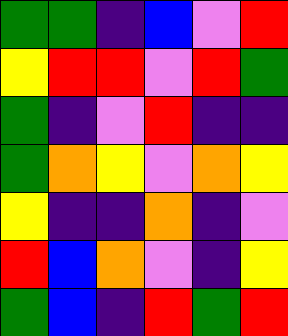[["green", "green", "indigo", "blue", "violet", "red"], ["yellow", "red", "red", "violet", "red", "green"], ["green", "indigo", "violet", "red", "indigo", "indigo"], ["green", "orange", "yellow", "violet", "orange", "yellow"], ["yellow", "indigo", "indigo", "orange", "indigo", "violet"], ["red", "blue", "orange", "violet", "indigo", "yellow"], ["green", "blue", "indigo", "red", "green", "red"]]